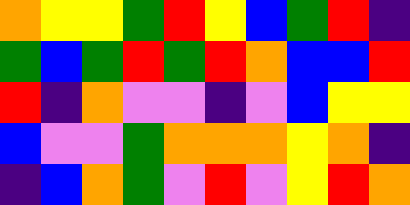[["orange", "yellow", "yellow", "green", "red", "yellow", "blue", "green", "red", "indigo"], ["green", "blue", "green", "red", "green", "red", "orange", "blue", "blue", "red"], ["red", "indigo", "orange", "violet", "violet", "indigo", "violet", "blue", "yellow", "yellow"], ["blue", "violet", "violet", "green", "orange", "orange", "orange", "yellow", "orange", "indigo"], ["indigo", "blue", "orange", "green", "violet", "red", "violet", "yellow", "red", "orange"]]